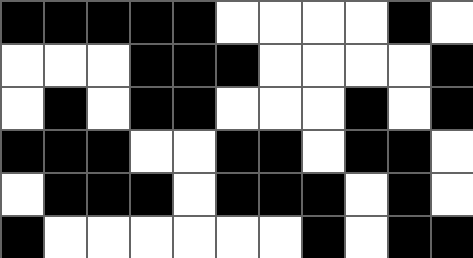[["black", "black", "black", "black", "black", "white", "white", "white", "white", "black", "white"], ["white", "white", "white", "black", "black", "black", "white", "white", "white", "white", "black"], ["white", "black", "white", "black", "black", "white", "white", "white", "black", "white", "black"], ["black", "black", "black", "white", "white", "black", "black", "white", "black", "black", "white"], ["white", "black", "black", "black", "white", "black", "black", "black", "white", "black", "white"], ["black", "white", "white", "white", "white", "white", "white", "black", "white", "black", "black"]]